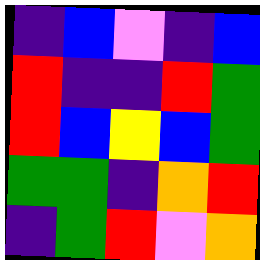[["indigo", "blue", "violet", "indigo", "blue"], ["red", "indigo", "indigo", "red", "green"], ["red", "blue", "yellow", "blue", "green"], ["green", "green", "indigo", "orange", "red"], ["indigo", "green", "red", "violet", "orange"]]